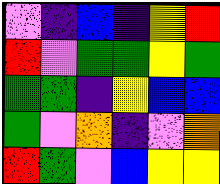[["violet", "indigo", "blue", "indigo", "yellow", "red"], ["red", "violet", "green", "green", "yellow", "green"], ["green", "green", "indigo", "yellow", "blue", "blue"], ["green", "violet", "orange", "indigo", "violet", "orange"], ["red", "green", "violet", "blue", "yellow", "yellow"]]